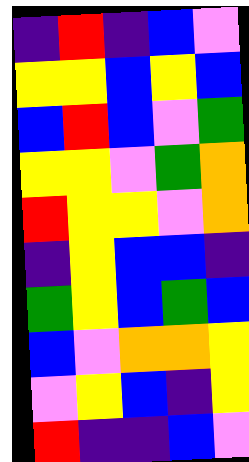[["indigo", "red", "indigo", "blue", "violet"], ["yellow", "yellow", "blue", "yellow", "blue"], ["blue", "red", "blue", "violet", "green"], ["yellow", "yellow", "violet", "green", "orange"], ["red", "yellow", "yellow", "violet", "orange"], ["indigo", "yellow", "blue", "blue", "indigo"], ["green", "yellow", "blue", "green", "blue"], ["blue", "violet", "orange", "orange", "yellow"], ["violet", "yellow", "blue", "indigo", "yellow"], ["red", "indigo", "indigo", "blue", "violet"]]